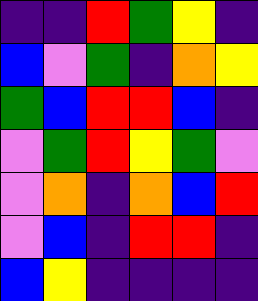[["indigo", "indigo", "red", "green", "yellow", "indigo"], ["blue", "violet", "green", "indigo", "orange", "yellow"], ["green", "blue", "red", "red", "blue", "indigo"], ["violet", "green", "red", "yellow", "green", "violet"], ["violet", "orange", "indigo", "orange", "blue", "red"], ["violet", "blue", "indigo", "red", "red", "indigo"], ["blue", "yellow", "indigo", "indigo", "indigo", "indigo"]]